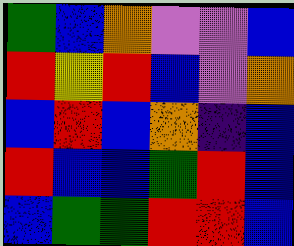[["green", "blue", "orange", "violet", "violet", "blue"], ["red", "yellow", "red", "blue", "violet", "orange"], ["blue", "red", "blue", "orange", "indigo", "blue"], ["red", "blue", "blue", "green", "red", "blue"], ["blue", "green", "green", "red", "red", "blue"]]